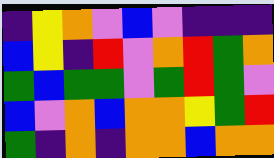[["indigo", "yellow", "orange", "violet", "blue", "violet", "indigo", "indigo", "indigo"], ["blue", "yellow", "indigo", "red", "violet", "orange", "red", "green", "orange"], ["green", "blue", "green", "green", "violet", "green", "red", "green", "violet"], ["blue", "violet", "orange", "blue", "orange", "orange", "yellow", "green", "red"], ["green", "indigo", "orange", "indigo", "orange", "orange", "blue", "orange", "orange"]]